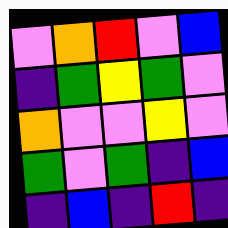[["violet", "orange", "red", "violet", "blue"], ["indigo", "green", "yellow", "green", "violet"], ["orange", "violet", "violet", "yellow", "violet"], ["green", "violet", "green", "indigo", "blue"], ["indigo", "blue", "indigo", "red", "indigo"]]